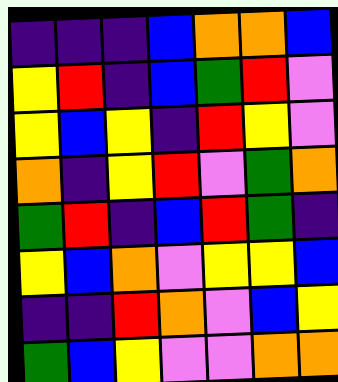[["indigo", "indigo", "indigo", "blue", "orange", "orange", "blue"], ["yellow", "red", "indigo", "blue", "green", "red", "violet"], ["yellow", "blue", "yellow", "indigo", "red", "yellow", "violet"], ["orange", "indigo", "yellow", "red", "violet", "green", "orange"], ["green", "red", "indigo", "blue", "red", "green", "indigo"], ["yellow", "blue", "orange", "violet", "yellow", "yellow", "blue"], ["indigo", "indigo", "red", "orange", "violet", "blue", "yellow"], ["green", "blue", "yellow", "violet", "violet", "orange", "orange"]]